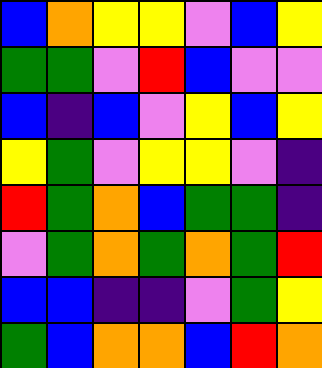[["blue", "orange", "yellow", "yellow", "violet", "blue", "yellow"], ["green", "green", "violet", "red", "blue", "violet", "violet"], ["blue", "indigo", "blue", "violet", "yellow", "blue", "yellow"], ["yellow", "green", "violet", "yellow", "yellow", "violet", "indigo"], ["red", "green", "orange", "blue", "green", "green", "indigo"], ["violet", "green", "orange", "green", "orange", "green", "red"], ["blue", "blue", "indigo", "indigo", "violet", "green", "yellow"], ["green", "blue", "orange", "orange", "blue", "red", "orange"]]